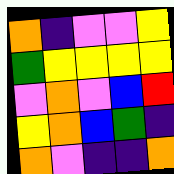[["orange", "indigo", "violet", "violet", "yellow"], ["green", "yellow", "yellow", "yellow", "yellow"], ["violet", "orange", "violet", "blue", "red"], ["yellow", "orange", "blue", "green", "indigo"], ["orange", "violet", "indigo", "indigo", "orange"]]